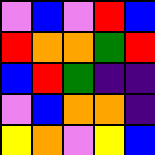[["violet", "blue", "violet", "red", "blue"], ["red", "orange", "orange", "green", "red"], ["blue", "red", "green", "indigo", "indigo"], ["violet", "blue", "orange", "orange", "indigo"], ["yellow", "orange", "violet", "yellow", "blue"]]